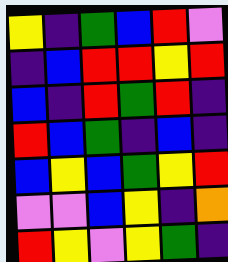[["yellow", "indigo", "green", "blue", "red", "violet"], ["indigo", "blue", "red", "red", "yellow", "red"], ["blue", "indigo", "red", "green", "red", "indigo"], ["red", "blue", "green", "indigo", "blue", "indigo"], ["blue", "yellow", "blue", "green", "yellow", "red"], ["violet", "violet", "blue", "yellow", "indigo", "orange"], ["red", "yellow", "violet", "yellow", "green", "indigo"]]